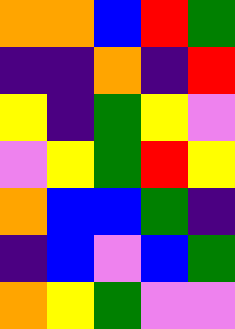[["orange", "orange", "blue", "red", "green"], ["indigo", "indigo", "orange", "indigo", "red"], ["yellow", "indigo", "green", "yellow", "violet"], ["violet", "yellow", "green", "red", "yellow"], ["orange", "blue", "blue", "green", "indigo"], ["indigo", "blue", "violet", "blue", "green"], ["orange", "yellow", "green", "violet", "violet"]]